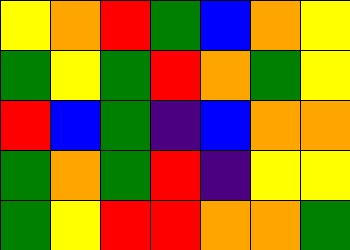[["yellow", "orange", "red", "green", "blue", "orange", "yellow"], ["green", "yellow", "green", "red", "orange", "green", "yellow"], ["red", "blue", "green", "indigo", "blue", "orange", "orange"], ["green", "orange", "green", "red", "indigo", "yellow", "yellow"], ["green", "yellow", "red", "red", "orange", "orange", "green"]]